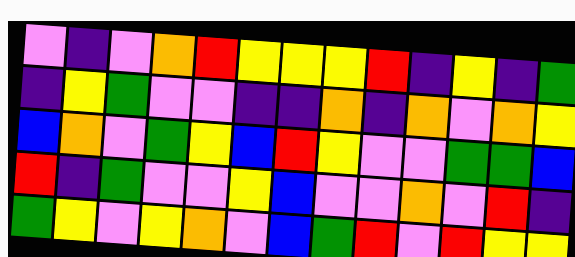[["violet", "indigo", "violet", "orange", "red", "yellow", "yellow", "yellow", "red", "indigo", "yellow", "indigo", "green"], ["indigo", "yellow", "green", "violet", "violet", "indigo", "indigo", "orange", "indigo", "orange", "violet", "orange", "yellow"], ["blue", "orange", "violet", "green", "yellow", "blue", "red", "yellow", "violet", "violet", "green", "green", "blue"], ["red", "indigo", "green", "violet", "violet", "yellow", "blue", "violet", "violet", "orange", "violet", "red", "indigo"], ["green", "yellow", "violet", "yellow", "orange", "violet", "blue", "green", "red", "violet", "red", "yellow", "yellow"]]